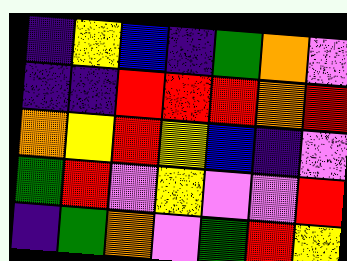[["indigo", "yellow", "blue", "indigo", "green", "orange", "violet"], ["indigo", "indigo", "red", "red", "red", "orange", "red"], ["orange", "yellow", "red", "yellow", "blue", "indigo", "violet"], ["green", "red", "violet", "yellow", "violet", "violet", "red"], ["indigo", "green", "orange", "violet", "green", "red", "yellow"]]